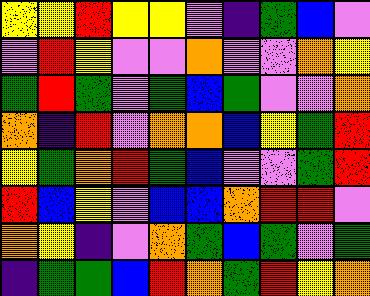[["yellow", "yellow", "red", "yellow", "yellow", "violet", "indigo", "green", "blue", "violet"], ["violet", "red", "yellow", "violet", "violet", "orange", "violet", "violet", "orange", "yellow"], ["green", "red", "green", "violet", "green", "blue", "green", "violet", "violet", "orange"], ["orange", "indigo", "red", "violet", "orange", "orange", "blue", "yellow", "green", "red"], ["yellow", "green", "orange", "red", "green", "blue", "violet", "violet", "green", "red"], ["red", "blue", "yellow", "violet", "blue", "blue", "orange", "red", "red", "violet"], ["orange", "yellow", "indigo", "violet", "orange", "green", "blue", "green", "violet", "green"], ["indigo", "green", "green", "blue", "red", "orange", "green", "red", "yellow", "orange"]]